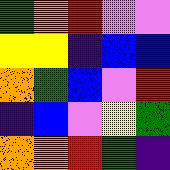[["green", "orange", "red", "violet", "violet"], ["yellow", "yellow", "indigo", "blue", "blue"], ["orange", "green", "blue", "violet", "red"], ["indigo", "blue", "violet", "yellow", "green"], ["orange", "orange", "red", "green", "indigo"]]